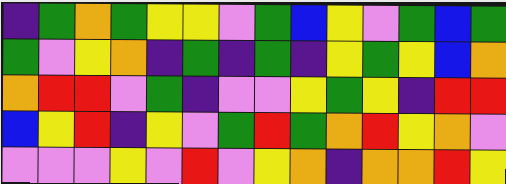[["indigo", "green", "orange", "green", "yellow", "yellow", "violet", "green", "blue", "yellow", "violet", "green", "blue", "green"], ["green", "violet", "yellow", "orange", "indigo", "green", "indigo", "green", "indigo", "yellow", "green", "yellow", "blue", "orange"], ["orange", "red", "red", "violet", "green", "indigo", "violet", "violet", "yellow", "green", "yellow", "indigo", "red", "red"], ["blue", "yellow", "red", "indigo", "yellow", "violet", "green", "red", "green", "orange", "red", "yellow", "orange", "violet"], ["violet", "violet", "violet", "yellow", "violet", "red", "violet", "yellow", "orange", "indigo", "orange", "orange", "red", "yellow"]]